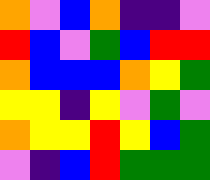[["orange", "violet", "blue", "orange", "indigo", "indigo", "violet"], ["red", "blue", "violet", "green", "blue", "red", "red"], ["orange", "blue", "blue", "blue", "orange", "yellow", "green"], ["yellow", "yellow", "indigo", "yellow", "violet", "green", "violet"], ["orange", "yellow", "yellow", "red", "yellow", "blue", "green"], ["violet", "indigo", "blue", "red", "green", "green", "green"]]